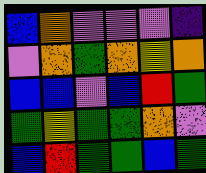[["blue", "orange", "violet", "violet", "violet", "indigo"], ["violet", "orange", "green", "orange", "yellow", "orange"], ["blue", "blue", "violet", "blue", "red", "green"], ["green", "yellow", "green", "green", "orange", "violet"], ["blue", "red", "green", "green", "blue", "green"]]